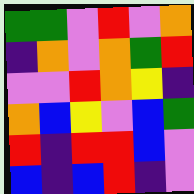[["green", "green", "violet", "red", "violet", "orange"], ["indigo", "orange", "violet", "orange", "green", "red"], ["violet", "violet", "red", "orange", "yellow", "indigo"], ["orange", "blue", "yellow", "violet", "blue", "green"], ["red", "indigo", "red", "red", "blue", "violet"], ["blue", "indigo", "blue", "red", "indigo", "violet"]]